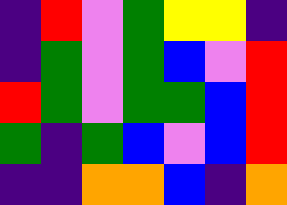[["indigo", "red", "violet", "green", "yellow", "yellow", "indigo"], ["indigo", "green", "violet", "green", "blue", "violet", "red"], ["red", "green", "violet", "green", "green", "blue", "red"], ["green", "indigo", "green", "blue", "violet", "blue", "red"], ["indigo", "indigo", "orange", "orange", "blue", "indigo", "orange"]]